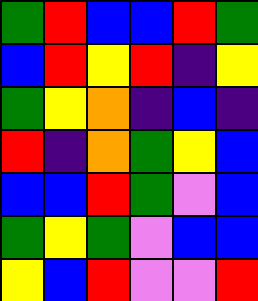[["green", "red", "blue", "blue", "red", "green"], ["blue", "red", "yellow", "red", "indigo", "yellow"], ["green", "yellow", "orange", "indigo", "blue", "indigo"], ["red", "indigo", "orange", "green", "yellow", "blue"], ["blue", "blue", "red", "green", "violet", "blue"], ["green", "yellow", "green", "violet", "blue", "blue"], ["yellow", "blue", "red", "violet", "violet", "red"]]